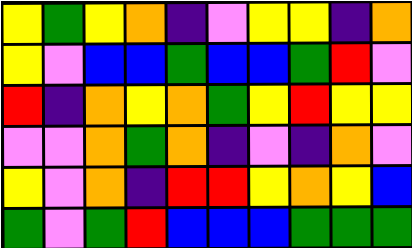[["yellow", "green", "yellow", "orange", "indigo", "violet", "yellow", "yellow", "indigo", "orange"], ["yellow", "violet", "blue", "blue", "green", "blue", "blue", "green", "red", "violet"], ["red", "indigo", "orange", "yellow", "orange", "green", "yellow", "red", "yellow", "yellow"], ["violet", "violet", "orange", "green", "orange", "indigo", "violet", "indigo", "orange", "violet"], ["yellow", "violet", "orange", "indigo", "red", "red", "yellow", "orange", "yellow", "blue"], ["green", "violet", "green", "red", "blue", "blue", "blue", "green", "green", "green"]]